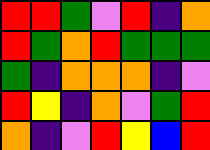[["red", "red", "green", "violet", "red", "indigo", "orange"], ["red", "green", "orange", "red", "green", "green", "green"], ["green", "indigo", "orange", "orange", "orange", "indigo", "violet"], ["red", "yellow", "indigo", "orange", "violet", "green", "red"], ["orange", "indigo", "violet", "red", "yellow", "blue", "red"]]